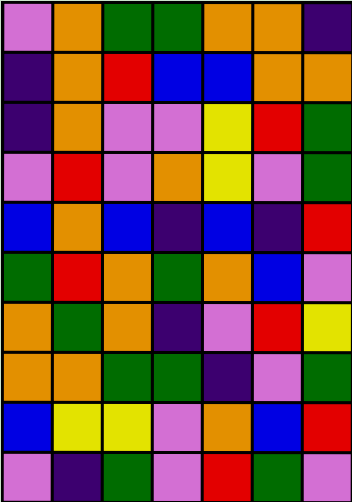[["violet", "orange", "green", "green", "orange", "orange", "indigo"], ["indigo", "orange", "red", "blue", "blue", "orange", "orange"], ["indigo", "orange", "violet", "violet", "yellow", "red", "green"], ["violet", "red", "violet", "orange", "yellow", "violet", "green"], ["blue", "orange", "blue", "indigo", "blue", "indigo", "red"], ["green", "red", "orange", "green", "orange", "blue", "violet"], ["orange", "green", "orange", "indigo", "violet", "red", "yellow"], ["orange", "orange", "green", "green", "indigo", "violet", "green"], ["blue", "yellow", "yellow", "violet", "orange", "blue", "red"], ["violet", "indigo", "green", "violet", "red", "green", "violet"]]